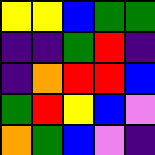[["yellow", "yellow", "blue", "green", "green"], ["indigo", "indigo", "green", "red", "indigo"], ["indigo", "orange", "red", "red", "blue"], ["green", "red", "yellow", "blue", "violet"], ["orange", "green", "blue", "violet", "indigo"]]